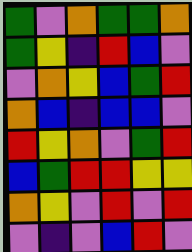[["green", "violet", "orange", "green", "green", "orange"], ["green", "yellow", "indigo", "red", "blue", "violet"], ["violet", "orange", "yellow", "blue", "green", "red"], ["orange", "blue", "indigo", "blue", "blue", "violet"], ["red", "yellow", "orange", "violet", "green", "red"], ["blue", "green", "red", "red", "yellow", "yellow"], ["orange", "yellow", "violet", "red", "violet", "red"], ["violet", "indigo", "violet", "blue", "red", "violet"]]